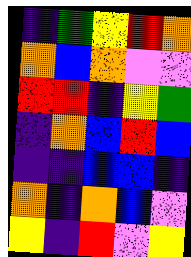[["indigo", "green", "yellow", "red", "orange"], ["orange", "blue", "orange", "violet", "violet"], ["red", "red", "indigo", "yellow", "green"], ["indigo", "orange", "blue", "red", "blue"], ["indigo", "indigo", "blue", "blue", "indigo"], ["orange", "indigo", "orange", "blue", "violet"], ["yellow", "indigo", "red", "violet", "yellow"]]